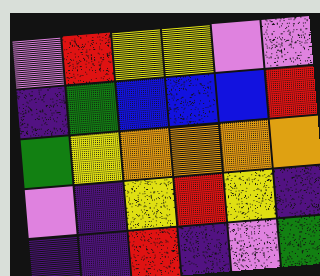[["violet", "red", "yellow", "yellow", "violet", "violet"], ["indigo", "green", "blue", "blue", "blue", "red"], ["green", "yellow", "orange", "orange", "orange", "orange"], ["violet", "indigo", "yellow", "red", "yellow", "indigo"], ["indigo", "indigo", "red", "indigo", "violet", "green"]]